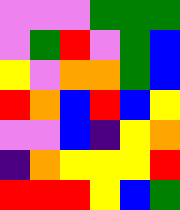[["violet", "violet", "violet", "green", "green", "green"], ["violet", "green", "red", "violet", "green", "blue"], ["yellow", "violet", "orange", "orange", "green", "blue"], ["red", "orange", "blue", "red", "blue", "yellow"], ["violet", "violet", "blue", "indigo", "yellow", "orange"], ["indigo", "orange", "yellow", "yellow", "yellow", "red"], ["red", "red", "red", "yellow", "blue", "green"]]